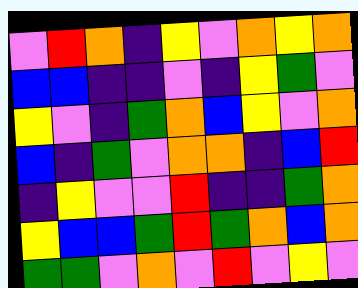[["violet", "red", "orange", "indigo", "yellow", "violet", "orange", "yellow", "orange"], ["blue", "blue", "indigo", "indigo", "violet", "indigo", "yellow", "green", "violet"], ["yellow", "violet", "indigo", "green", "orange", "blue", "yellow", "violet", "orange"], ["blue", "indigo", "green", "violet", "orange", "orange", "indigo", "blue", "red"], ["indigo", "yellow", "violet", "violet", "red", "indigo", "indigo", "green", "orange"], ["yellow", "blue", "blue", "green", "red", "green", "orange", "blue", "orange"], ["green", "green", "violet", "orange", "violet", "red", "violet", "yellow", "violet"]]